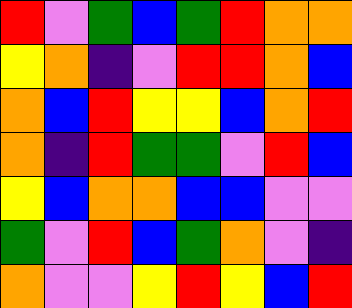[["red", "violet", "green", "blue", "green", "red", "orange", "orange"], ["yellow", "orange", "indigo", "violet", "red", "red", "orange", "blue"], ["orange", "blue", "red", "yellow", "yellow", "blue", "orange", "red"], ["orange", "indigo", "red", "green", "green", "violet", "red", "blue"], ["yellow", "blue", "orange", "orange", "blue", "blue", "violet", "violet"], ["green", "violet", "red", "blue", "green", "orange", "violet", "indigo"], ["orange", "violet", "violet", "yellow", "red", "yellow", "blue", "red"]]